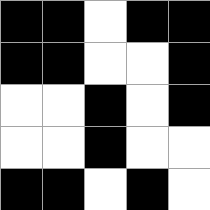[["black", "black", "white", "black", "black"], ["black", "black", "white", "white", "black"], ["white", "white", "black", "white", "black"], ["white", "white", "black", "white", "white"], ["black", "black", "white", "black", "white"]]